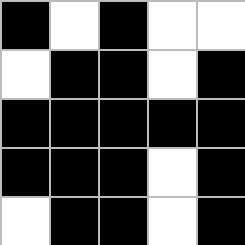[["black", "white", "black", "white", "white"], ["white", "black", "black", "white", "black"], ["black", "black", "black", "black", "black"], ["black", "black", "black", "white", "black"], ["white", "black", "black", "white", "black"]]